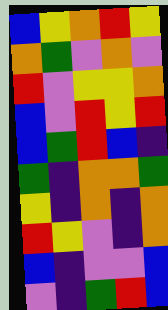[["blue", "yellow", "orange", "red", "yellow"], ["orange", "green", "violet", "orange", "violet"], ["red", "violet", "yellow", "yellow", "orange"], ["blue", "violet", "red", "yellow", "red"], ["blue", "green", "red", "blue", "indigo"], ["green", "indigo", "orange", "orange", "green"], ["yellow", "indigo", "orange", "indigo", "orange"], ["red", "yellow", "violet", "indigo", "orange"], ["blue", "indigo", "violet", "violet", "blue"], ["violet", "indigo", "green", "red", "blue"]]